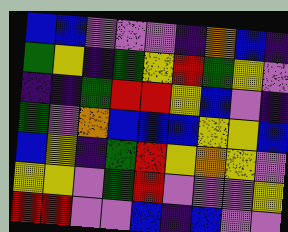[["blue", "blue", "violet", "violet", "violet", "indigo", "orange", "blue", "indigo"], ["green", "yellow", "indigo", "green", "yellow", "red", "green", "yellow", "violet"], ["indigo", "indigo", "green", "red", "red", "yellow", "blue", "violet", "indigo"], ["green", "violet", "orange", "blue", "blue", "blue", "yellow", "yellow", "blue"], ["blue", "yellow", "indigo", "green", "red", "yellow", "orange", "yellow", "violet"], ["yellow", "yellow", "violet", "green", "red", "violet", "violet", "violet", "yellow"], ["red", "red", "violet", "violet", "blue", "indigo", "blue", "violet", "violet"]]